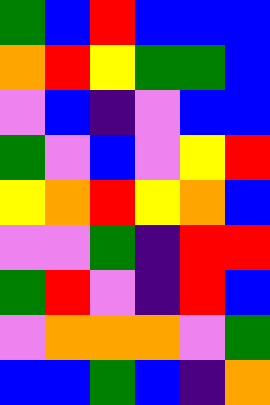[["green", "blue", "red", "blue", "blue", "blue"], ["orange", "red", "yellow", "green", "green", "blue"], ["violet", "blue", "indigo", "violet", "blue", "blue"], ["green", "violet", "blue", "violet", "yellow", "red"], ["yellow", "orange", "red", "yellow", "orange", "blue"], ["violet", "violet", "green", "indigo", "red", "red"], ["green", "red", "violet", "indigo", "red", "blue"], ["violet", "orange", "orange", "orange", "violet", "green"], ["blue", "blue", "green", "blue", "indigo", "orange"]]